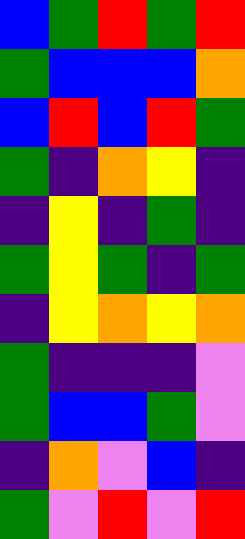[["blue", "green", "red", "green", "red"], ["green", "blue", "blue", "blue", "orange"], ["blue", "red", "blue", "red", "green"], ["green", "indigo", "orange", "yellow", "indigo"], ["indigo", "yellow", "indigo", "green", "indigo"], ["green", "yellow", "green", "indigo", "green"], ["indigo", "yellow", "orange", "yellow", "orange"], ["green", "indigo", "indigo", "indigo", "violet"], ["green", "blue", "blue", "green", "violet"], ["indigo", "orange", "violet", "blue", "indigo"], ["green", "violet", "red", "violet", "red"]]